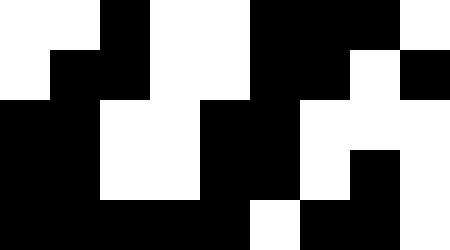[["white", "white", "black", "white", "white", "black", "black", "black", "white"], ["white", "black", "black", "white", "white", "black", "black", "white", "black"], ["black", "black", "white", "white", "black", "black", "white", "white", "white"], ["black", "black", "white", "white", "black", "black", "white", "black", "white"], ["black", "black", "black", "black", "black", "white", "black", "black", "white"]]